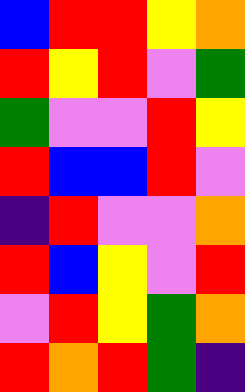[["blue", "red", "red", "yellow", "orange"], ["red", "yellow", "red", "violet", "green"], ["green", "violet", "violet", "red", "yellow"], ["red", "blue", "blue", "red", "violet"], ["indigo", "red", "violet", "violet", "orange"], ["red", "blue", "yellow", "violet", "red"], ["violet", "red", "yellow", "green", "orange"], ["red", "orange", "red", "green", "indigo"]]